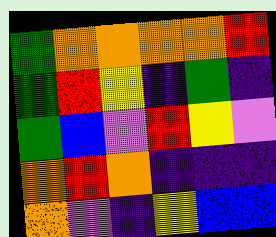[["green", "orange", "orange", "orange", "orange", "red"], ["green", "red", "yellow", "indigo", "green", "indigo"], ["green", "blue", "violet", "red", "yellow", "violet"], ["orange", "red", "orange", "indigo", "indigo", "indigo"], ["orange", "violet", "indigo", "yellow", "blue", "blue"]]